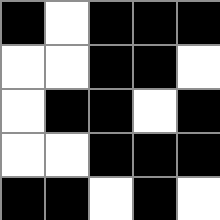[["black", "white", "black", "black", "black"], ["white", "white", "black", "black", "white"], ["white", "black", "black", "white", "black"], ["white", "white", "black", "black", "black"], ["black", "black", "white", "black", "white"]]